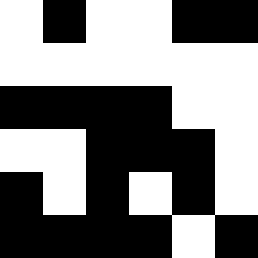[["white", "black", "white", "white", "black", "black"], ["white", "white", "white", "white", "white", "white"], ["black", "black", "black", "black", "white", "white"], ["white", "white", "black", "black", "black", "white"], ["black", "white", "black", "white", "black", "white"], ["black", "black", "black", "black", "white", "black"]]